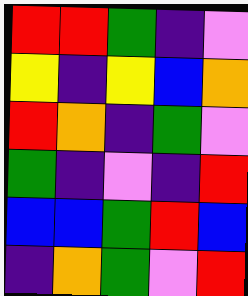[["red", "red", "green", "indigo", "violet"], ["yellow", "indigo", "yellow", "blue", "orange"], ["red", "orange", "indigo", "green", "violet"], ["green", "indigo", "violet", "indigo", "red"], ["blue", "blue", "green", "red", "blue"], ["indigo", "orange", "green", "violet", "red"]]